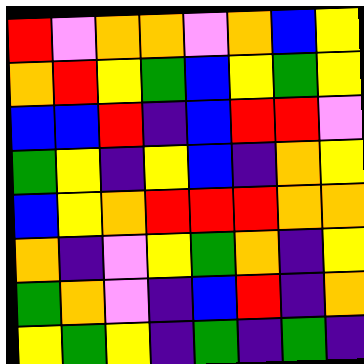[["red", "violet", "orange", "orange", "violet", "orange", "blue", "yellow"], ["orange", "red", "yellow", "green", "blue", "yellow", "green", "yellow"], ["blue", "blue", "red", "indigo", "blue", "red", "red", "violet"], ["green", "yellow", "indigo", "yellow", "blue", "indigo", "orange", "yellow"], ["blue", "yellow", "orange", "red", "red", "red", "orange", "orange"], ["orange", "indigo", "violet", "yellow", "green", "orange", "indigo", "yellow"], ["green", "orange", "violet", "indigo", "blue", "red", "indigo", "orange"], ["yellow", "green", "yellow", "indigo", "green", "indigo", "green", "indigo"]]